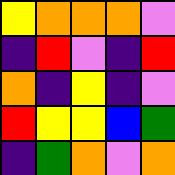[["yellow", "orange", "orange", "orange", "violet"], ["indigo", "red", "violet", "indigo", "red"], ["orange", "indigo", "yellow", "indigo", "violet"], ["red", "yellow", "yellow", "blue", "green"], ["indigo", "green", "orange", "violet", "orange"]]